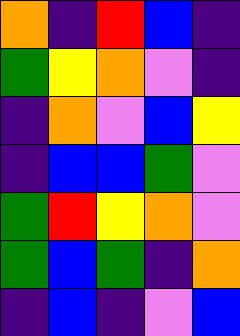[["orange", "indigo", "red", "blue", "indigo"], ["green", "yellow", "orange", "violet", "indigo"], ["indigo", "orange", "violet", "blue", "yellow"], ["indigo", "blue", "blue", "green", "violet"], ["green", "red", "yellow", "orange", "violet"], ["green", "blue", "green", "indigo", "orange"], ["indigo", "blue", "indigo", "violet", "blue"]]